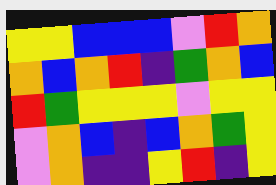[["yellow", "yellow", "blue", "blue", "blue", "violet", "red", "orange"], ["orange", "blue", "orange", "red", "indigo", "green", "orange", "blue"], ["red", "green", "yellow", "yellow", "yellow", "violet", "yellow", "yellow"], ["violet", "orange", "blue", "indigo", "blue", "orange", "green", "yellow"], ["violet", "orange", "indigo", "indigo", "yellow", "red", "indigo", "yellow"]]